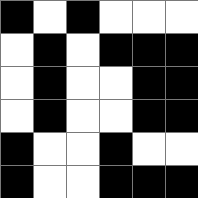[["black", "white", "black", "white", "white", "white"], ["white", "black", "white", "black", "black", "black"], ["white", "black", "white", "white", "black", "black"], ["white", "black", "white", "white", "black", "black"], ["black", "white", "white", "black", "white", "white"], ["black", "white", "white", "black", "black", "black"]]